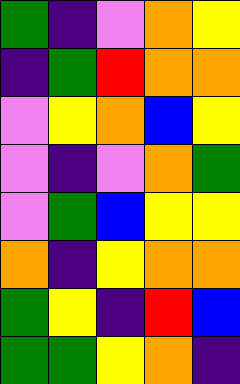[["green", "indigo", "violet", "orange", "yellow"], ["indigo", "green", "red", "orange", "orange"], ["violet", "yellow", "orange", "blue", "yellow"], ["violet", "indigo", "violet", "orange", "green"], ["violet", "green", "blue", "yellow", "yellow"], ["orange", "indigo", "yellow", "orange", "orange"], ["green", "yellow", "indigo", "red", "blue"], ["green", "green", "yellow", "orange", "indigo"]]